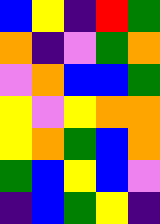[["blue", "yellow", "indigo", "red", "green"], ["orange", "indigo", "violet", "green", "orange"], ["violet", "orange", "blue", "blue", "green"], ["yellow", "violet", "yellow", "orange", "orange"], ["yellow", "orange", "green", "blue", "orange"], ["green", "blue", "yellow", "blue", "violet"], ["indigo", "blue", "green", "yellow", "indigo"]]